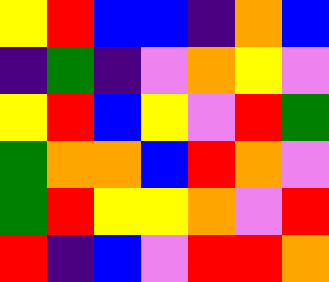[["yellow", "red", "blue", "blue", "indigo", "orange", "blue"], ["indigo", "green", "indigo", "violet", "orange", "yellow", "violet"], ["yellow", "red", "blue", "yellow", "violet", "red", "green"], ["green", "orange", "orange", "blue", "red", "orange", "violet"], ["green", "red", "yellow", "yellow", "orange", "violet", "red"], ["red", "indigo", "blue", "violet", "red", "red", "orange"]]